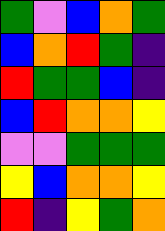[["green", "violet", "blue", "orange", "green"], ["blue", "orange", "red", "green", "indigo"], ["red", "green", "green", "blue", "indigo"], ["blue", "red", "orange", "orange", "yellow"], ["violet", "violet", "green", "green", "green"], ["yellow", "blue", "orange", "orange", "yellow"], ["red", "indigo", "yellow", "green", "orange"]]